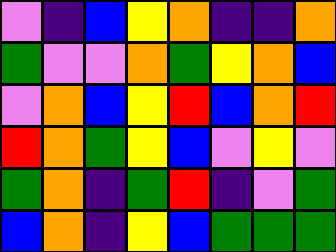[["violet", "indigo", "blue", "yellow", "orange", "indigo", "indigo", "orange"], ["green", "violet", "violet", "orange", "green", "yellow", "orange", "blue"], ["violet", "orange", "blue", "yellow", "red", "blue", "orange", "red"], ["red", "orange", "green", "yellow", "blue", "violet", "yellow", "violet"], ["green", "orange", "indigo", "green", "red", "indigo", "violet", "green"], ["blue", "orange", "indigo", "yellow", "blue", "green", "green", "green"]]